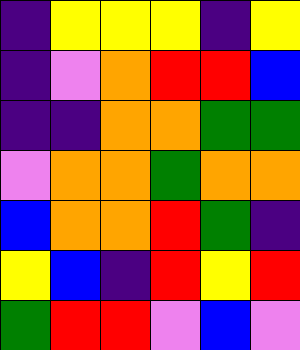[["indigo", "yellow", "yellow", "yellow", "indigo", "yellow"], ["indigo", "violet", "orange", "red", "red", "blue"], ["indigo", "indigo", "orange", "orange", "green", "green"], ["violet", "orange", "orange", "green", "orange", "orange"], ["blue", "orange", "orange", "red", "green", "indigo"], ["yellow", "blue", "indigo", "red", "yellow", "red"], ["green", "red", "red", "violet", "blue", "violet"]]